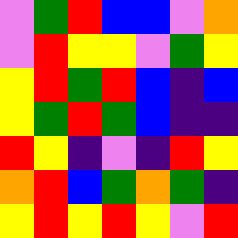[["violet", "green", "red", "blue", "blue", "violet", "orange"], ["violet", "red", "yellow", "yellow", "violet", "green", "yellow"], ["yellow", "red", "green", "red", "blue", "indigo", "blue"], ["yellow", "green", "red", "green", "blue", "indigo", "indigo"], ["red", "yellow", "indigo", "violet", "indigo", "red", "yellow"], ["orange", "red", "blue", "green", "orange", "green", "indigo"], ["yellow", "red", "yellow", "red", "yellow", "violet", "red"]]